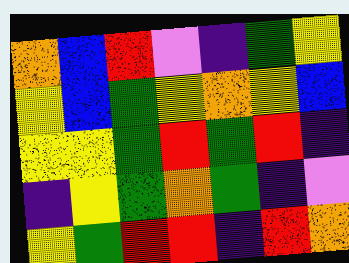[["orange", "blue", "red", "violet", "indigo", "green", "yellow"], ["yellow", "blue", "green", "yellow", "orange", "yellow", "blue"], ["yellow", "yellow", "green", "red", "green", "red", "indigo"], ["indigo", "yellow", "green", "orange", "green", "indigo", "violet"], ["yellow", "green", "red", "red", "indigo", "red", "orange"]]